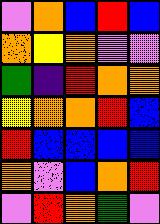[["violet", "orange", "blue", "red", "blue"], ["orange", "yellow", "orange", "violet", "violet"], ["green", "indigo", "red", "orange", "orange"], ["yellow", "orange", "orange", "red", "blue"], ["red", "blue", "blue", "blue", "blue"], ["orange", "violet", "blue", "orange", "red"], ["violet", "red", "orange", "green", "violet"]]